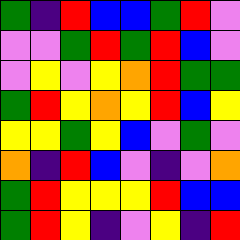[["green", "indigo", "red", "blue", "blue", "green", "red", "violet"], ["violet", "violet", "green", "red", "green", "red", "blue", "violet"], ["violet", "yellow", "violet", "yellow", "orange", "red", "green", "green"], ["green", "red", "yellow", "orange", "yellow", "red", "blue", "yellow"], ["yellow", "yellow", "green", "yellow", "blue", "violet", "green", "violet"], ["orange", "indigo", "red", "blue", "violet", "indigo", "violet", "orange"], ["green", "red", "yellow", "yellow", "yellow", "red", "blue", "blue"], ["green", "red", "yellow", "indigo", "violet", "yellow", "indigo", "red"]]